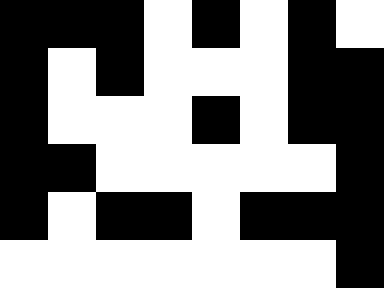[["black", "black", "black", "white", "black", "white", "black", "white"], ["black", "white", "black", "white", "white", "white", "black", "black"], ["black", "white", "white", "white", "black", "white", "black", "black"], ["black", "black", "white", "white", "white", "white", "white", "black"], ["black", "white", "black", "black", "white", "black", "black", "black"], ["white", "white", "white", "white", "white", "white", "white", "black"]]